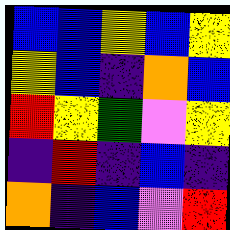[["blue", "blue", "yellow", "blue", "yellow"], ["yellow", "blue", "indigo", "orange", "blue"], ["red", "yellow", "green", "violet", "yellow"], ["indigo", "red", "indigo", "blue", "indigo"], ["orange", "indigo", "blue", "violet", "red"]]